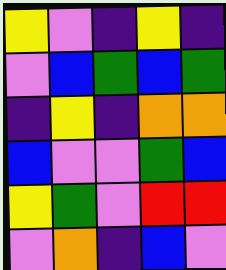[["yellow", "violet", "indigo", "yellow", "indigo"], ["violet", "blue", "green", "blue", "green"], ["indigo", "yellow", "indigo", "orange", "orange"], ["blue", "violet", "violet", "green", "blue"], ["yellow", "green", "violet", "red", "red"], ["violet", "orange", "indigo", "blue", "violet"]]